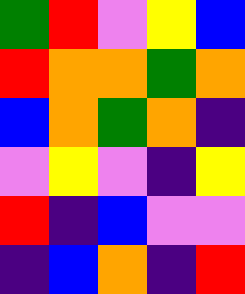[["green", "red", "violet", "yellow", "blue"], ["red", "orange", "orange", "green", "orange"], ["blue", "orange", "green", "orange", "indigo"], ["violet", "yellow", "violet", "indigo", "yellow"], ["red", "indigo", "blue", "violet", "violet"], ["indigo", "blue", "orange", "indigo", "red"]]